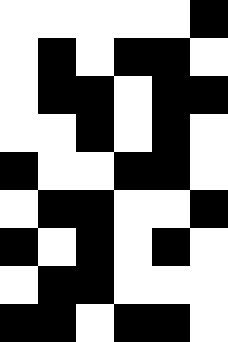[["white", "white", "white", "white", "white", "black"], ["white", "black", "white", "black", "black", "white"], ["white", "black", "black", "white", "black", "black"], ["white", "white", "black", "white", "black", "white"], ["black", "white", "white", "black", "black", "white"], ["white", "black", "black", "white", "white", "black"], ["black", "white", "black", "white", "black", "white"], ["white", "black", "black", "white", "white", "white"], ["black", "black", "white", "black", "black", "white"]]